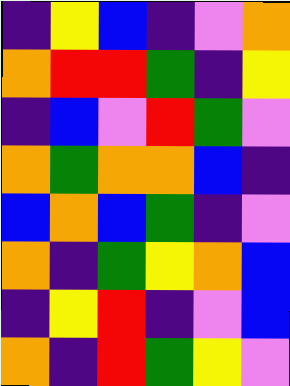[["indigo", "yellow", "blue", "indigo", "violet", "orange"], ["orange", "red", "red", "green", "indigo", "yellow"], ["indigo", "blue", "violet", "red", "green", "violet"], ["orange", "green", "orange", "orange", "blue", "indigo"], ["blue", "orange", "blue", "green", "indigo", "violet"], ["orange", "indigo", "green", "yellow", "orange", "blue"], ["indigo", "yellow", "red", "indigo", "violet", "blue"], ["orange", "indigo", "red", "green", "yellow", "violet"]]